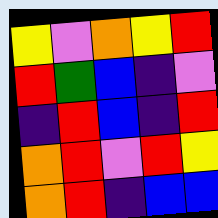[["yellow", "violet", "orange", "yellow", "red"], ["red", "green", "blue", "indigo", "violet"], ["indigo", "red", "blue", "indigo", "red"], ["orange", "red", "violet", "red", "yellow"], ["orange", "red", "indigo", "blue", "blue"]]